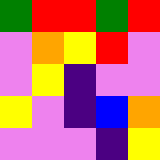[["green", "red", "red", "green", "red"], ["violet", "orange", "yellow", "red", "violet"], ["violet", "yellow", "indigo", "violet", "violet"], ["yellow", "violet", "indigo", "blue", "orange"], ["violet", "violet", "violet", "indigo", "yellow"]]